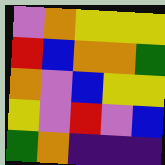[["violet", "orange", "yellow", "yellow", "yellow"], ["red", "blue", "orange", "orange", "green"], ["orange", "violet", "blue", "yellow", "yellow"], ["yellow", "violet", "red", "violet", "blue"], ["green", "orange", "indigo", "indigo", "indigo"]]